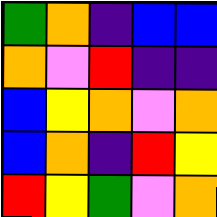[["green", "orange", "indigo", "blue", "blue"], ["orange", "violet", "red", "indigo", "indigo"], ["blue", "yellow", "orange", "violet", "orange"], ["blue", "orange", "indigo", "red", "yellow"], ["red", "yellow", "green", "violet", "orange"]]